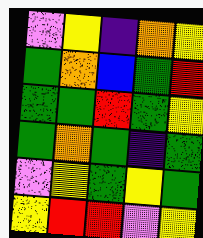[["violet", "yellow", "indigo", "orange", "yellow"], ["green", "orange", "blue", "green", "red"], ["green", "green", "red", "green", "yellow"], ["green", "orange", "green", "indigo", "green"], ["violet", "yellow", "green", "yellow", "green"], ["yellow", "red", "red", "violet", "yellow"]]